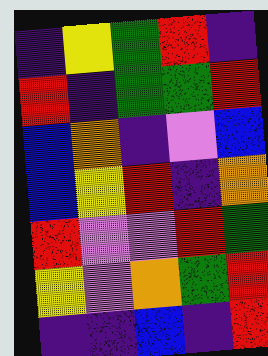[["indigo", "yellow", "green", "red", "indigo"], ["red", "indigo", "green", "green", "red"], ["blue", "orange", "indigo", "violet", "blue"], ["blue", "yellow", "red", "indigo", "orange"], ["red", "violet", "violet", "red", "green"], ["yellow", "violet", "orange", "green", "red"], ["indigo", "indigo", "blue", "indigo", "red"]]